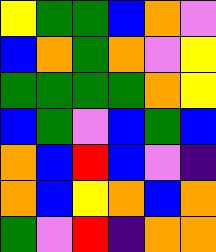[["yellow", "green", "green", "blue", "orange", "violet"], ["blue", "orange", "green", "orange", "violet", "yellow"], ["green", "green", "green", "green", "orange", "yellow"], ["blue", "green", "violet", "blue", "green", "blue"], ["orange", "blue", "red", "blue", "violet", "indigo"], ["orange", "blue", "yellow", "orange", "blue", "orange"], ["green", "violet", "red", "indigo", "orange", "orange"]]